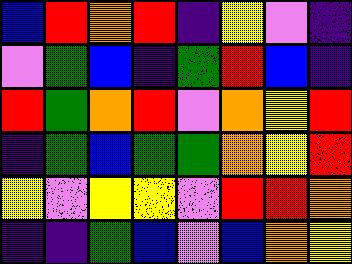[["blue", "red", "orange", "red", "indigo", "yellow", "violet", "indigo"], ["violet", "green", "blue", "indigo", "green", "red", "blue", "indigo"], ["red", "green", "orange", "red", "violet", "orange", "yellow", "red"], ["indigo", "green", "blue", "green", "green", "orange", "yellow", "red"], ["yellow", "violet", "yellow", "yellow", "violet", "red", "red", "orange"], ["indigo", "indigo", "green", "blue", "violet", "blue", "orange", "yellow"]]